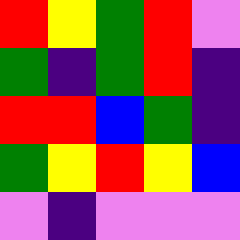[["red", "yellow", "green", "red", "violet"], ["green", "indigo", "green", "red", "indigo"], ["red", "red", "blue", "green", "indigo"], ["green", "yellow", "red", "yellow", "blue"], ["violet", "indigo", "violet", "violet", "violet"]]